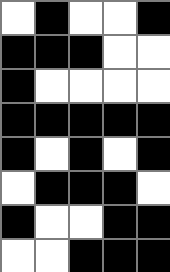[["white", "black", "white", "white", "black"], ["black", "black", "black", "white", "white"], ["black", "white", "white", "white", "white"], ["black", "black", "black", "black", "black"], ["black", "white", "black", "white", "black"], ["white", "black", "black", "black", "white"], ["black", "white", "white", "black", "black"], ["white", "white", "black", "black", "black"]]